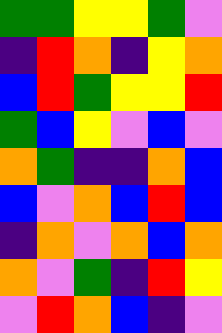[["green", "green", "yellow", "yellow", "green", "violet"], ["indigo", "red", "orange", "indigo", "yellow", "orange"], ["blue", "red", "green", "yellow", "yellow", "red"], ["green", "blue", "yellow", "violet", "blue", "violet"], ["orange", "green", "indigo", "indigo", "orange", "blue"], ["blue", "violet", "orange", "blue", "red", "blue"], ["indigo", "orange", "violet", "orange", "blue", "orange"], ["orange", "violet", "green", "indigo", "red", "yellow"], ["violet", "red", "orange", "blue", "indigo", "violet"]]